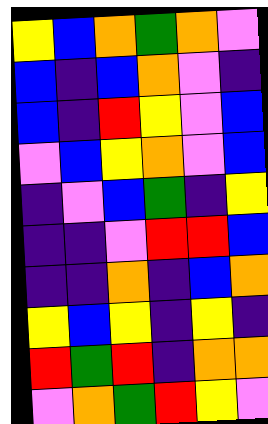[["yellow", "blue", "orange", "green", "orange", "violet"], ["blue", "indigo", "blue", "orange", "violet", "indigo"], ["blue", "indigo", "red", "yellow", "violet", "blue"], ["violet", "blue", "yellow", "orange", "violet", "blue"], ["indigo", "violet", "blue", "green", "indigo", "yellow"], ["indigo", "indigo", "violet", "red", "red", "blue"], ["indigo", "indigo", "orange", "indigo", "blue", "orange"], ["yellow", "blue", "yellow", "indigo", "yellow", "indigo"], ["red", "green", "red", "indigo", "orange", "orange"], ["violet", "orange", "green", "red", "yellow", "violet"]]